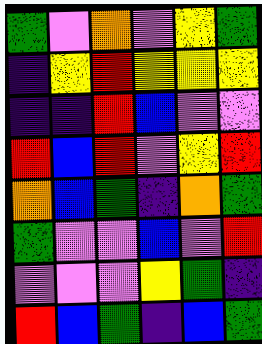[["green", "violet", "orange", "violet", "yellow", "green"], ["indigo", "yellow", "red", "yellow", "yellow", "yellow"], ["indigo", "indigo", "red", "blue", "violet", "violet"], ["red", "blue", "red", "violet", "yellow", "red"], ["orange", "blue", "green", "indigo", "orange", "green"], ["green", "violet", "violet", "blue", "violet", "red"], ["violet", "violet", "violet", "yellow", "green", "indigo"], ["red", "blue", "green", "indigo", "blue", "green"]]